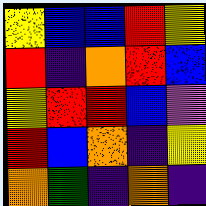[["yellow", "blue", "blue", "red", "yellow"], ["red", "indigo", "orange", "red", "blue"], ["yellow", "red", "red", "blue", "violet"], ["red", "blue", "orange", "indigo", "yellow"], ["orange", "green", "indigo", "orange", "indigo"]]